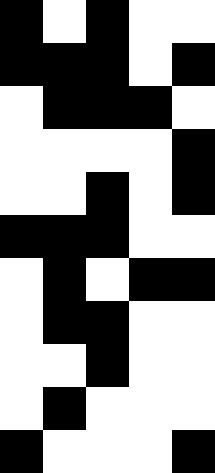[["black", "white", "black", "white", "white"], ["black", "black", "black", "white", "black"], ["white", "black", "black", "black", "white"], ["white", "white", "white", "white", "black"], ["white", "white", "black", "white", "black"], ["black", "black", "black", "white", "white"], ["white", "black", "white", "black", "black"], ["white", "black", "black", "white", "white"], ["white", "white", "black", "white", "white"], ["white", "black", "white", "white", "white"], ["black", "white", "white", "white", "black"]]